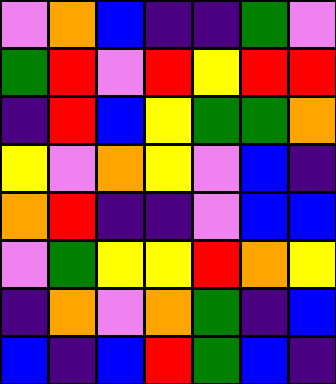[["violet", "orange", "blue", "indigo", "indigo", "green", "violet"], ["green", "red", "violet", "red", "yellow", "red", "red"], ["indigo", "red", "blue", "yellow", "green", "green", "orange"], ["yellow", "violet", "orange", "yellow", "violet", "blue", "indigo"], ["orange", "red", "indigo", "indigo", "violet", "blue", "blue"], ["violet", "green", "yellow", "yellow", "red", "orange", "yellow"], ["indigo", "orange", "violet", "orange", "green", "indigo", "blue"], ["blue", "indigo", "blue", "red", "green", "blue", "indigo"]]